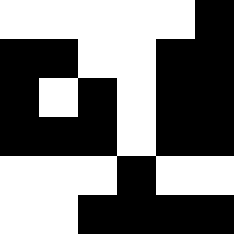[["white", "white", "white", "white", "white", "black"], ["black", "black", "white", "white", "black", "black"], ["black", "white", "black", "white", "black", "black"], ["black", "black", "black", "white", "black", "black"], ["white", "white", "white", "black", "white", "white"], ["white", "white", "black", "black", "black", "black"]]